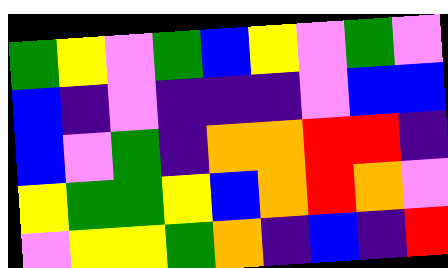[["green", "yellow", "violet", "green", "blue", "yellow", "violet", "green", "violet"], ["blue", "indigo", "violet", "indigo", "indigo", "indigo", "violet", "blue", "blue"], ["blue", "violet", "green", "indigo", "orange", "orange", "red", "red", "indigo"], ["yellow", "green", "green", "yellow", "blue", "orange", "red", "orange", "violet"], ["violet", "yellow", "yellow", "green", "orange", "indigo", "blue", "indigo", "red"]]